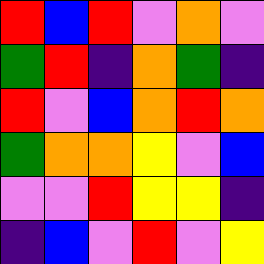[["red", "blue", "red", "violet", "orange", "violet"], ["green", "red", "indigo", "orange", "green", "indigo"], ["red", "violet", "blue", "orange", "red", "orange"], ["green", "orange", "orange", "yellow", "violet", "blue"], ["violet", "violet", "red", "yellow", "yellow", "indigo"], ["indigo", "blue", "violet", "red", "violet", "yellow"]]